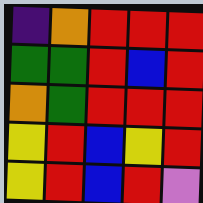[["indigo", "orange", "red", "red", "red"], ["green", "green", "red", "blue", "red"], ["orange", "green", "red", "red", "red"], ["yellow", "red", "blue", "yellow", "red"], ["yellow", "red", "blue", "red", "violet"]]